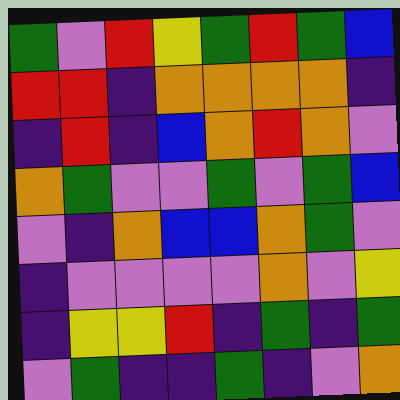[["green", "violet", "red", "yellow", "green", "red", "green", "blue"], ["red", "red", "indigo", "orange", "orange", "orange", "orange", "indigo"], ["indigo", "red", "indigo", "blue", "orange", "red", "orange", "violet"], ["orange", "green", "violet", "violet", "green", "violet", "green", "blue"], ["violet", "indigo", "orange", "blue", "blue", "orange", "green", "violet"], ["indigo", "violet", "violet", "violet", "violet", "orange", "violet", "yellow"], ["indigo", "yellow", "yellow", "red", "indigo", "green", "indigo", "green"], ["violet", "green", "indigo", "indigo", "green", "indigo", "violet", "orange"]]